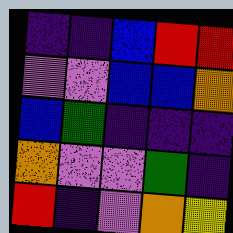[["indigo", "indigo", "blue", "red", "red"], ["violet", "violet", "blue", "blue", "orange"], ["blue", "green", "indigo", "indigo", "indigo"], ["orange", "violet", "violet", "green", "indigo"], ["red", "indigo", "violet", "orange", "yellow"]]